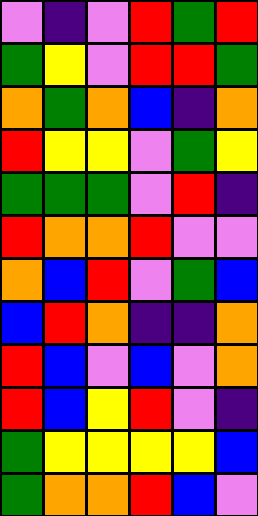[["violet", "indigo", "violet", "red", "green", "red"], ["green", "yellow", "violet", "red", "red", "green"], ["orange", "green", "orange", "blue", "indigo", "orange"], ["red", "yellow", "yellow", "violet", "green", "yellow"], ["green", "green", "green", "violet", "red", "indigo"], ["red", "orange", "orange", "red", "violet", "violet"], ["orange", "blue", "red", "violet", "green", "blue"], ["blue", "red", "orange", "indigo", "indigo", "orange"], ["red", "blue", "violet", "blue", "violet", "orange"], ["red", "blue", "yellow", "red", "violet", "indigo"], ["green", "yellow", "yellow", "yellow", "yellow", "blue"], ["green", "orange", "orange", "red", "blue", "violet"]]